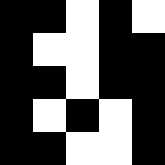[["black", "black", "white", "black", "white"], ["black", "white", "white", "black", "black"], ["black", "black", "white", "black", "black"], ["black", "white", "black", "white", "black"], ["black", "black", "white", "white", "black"]]